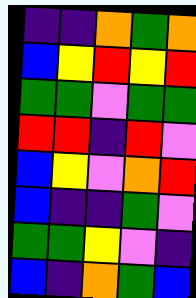[["indigo", "indigo", "orange", "green", "orange"], ["blue", "yellow", "red", "yellow", "red"], ["green", "green", "violet", "green", "green"], ["red", "red", "indigo", "red", "violet"], ["blue", "yellow", "violet", "orange", "red"], ["blue", "indigo", "indigo", "green", "violet"], ["green", "green", "yellow", "violet", "indigo"], ["blue", "indigo", "orange", "green", "blue"]]